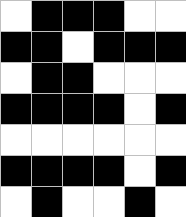[["white", "black", "black", "black", "white", "white"], ["black", "black", "white", "black", "black", "black"], ["white", "black", "black", "white", "white", "white"], ["black", "black", "black", "black", "white", "black"], ["white", "white", "white", "white", "white", "white"], ["black", "black", "black", "black", "white", "black"], ["white", "black", "white", "white", "black", "white"]]